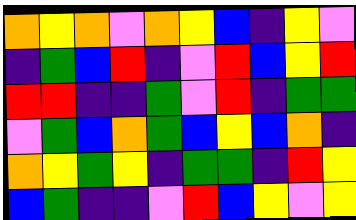[["orange", "yellow", "orange", "violet", "orange", "yellow", "blue", "indigo", "yellow", "violet"], ["indigo", "green", "blue", "red", "indigo", "violet", "red", "blue", "yellow", "red"], ["red", "red", "indigo", "indigo", "green", "violet", "red", "indigo", "green", "green"], ["violet", "green", "blue", "orange", "green", "blue", "yellow", "blue", "orange", "indigo"], ["orange", "yellow", "green", "yellow", "indigo", "green", "green", "indigo", "red", "yellow"], ["blue", "green", "indigo", "indigo", "violet", "red", "blue", "yellow", "violet", "yellow"]]